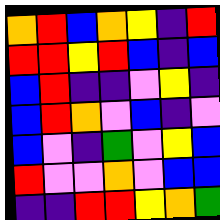[["orange", "red", "blue", "orange", "yellow", "indigo", "red"], ["red", "red", "yellow", "red", "blue", "indigo", "blue"], ["blue", "red", "indigo", "indigo", "violet", "yellow", "indigo"], ["blue", "red", "orange", "violet", "blue", "indigo", "violet"], ["blue", "violet", "indigo", "green", "violet", "yellow", "blue"], ["red", "violet", "violet", "orange", "violet", "blue", "blue"], ["indigo", "indigo", "red", "red", "yellow", "orange", "green"]]